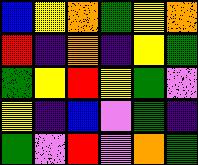[["blue", "yellow", "orange", "green", "yellow", "orange"], ["red", "indigo", "orange", "indigo", "yellow", "green"], ["green", "yellow", "red", "yellow", "green", "violet"], ["yellow", "indigo", "blue", "violet", "green", "indigo"], ["green", "violet", "red", "violet", "orange", "green"]]